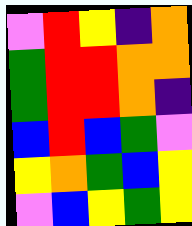[["violet", "red", "yellow", "indigo", "orange"], ["green", "red", "red", "orange", "orange"], ["green", "red", "red", "orange", "indigo"], ["blue", "red", "blue", "green", "violet"], ["yellow", "orange", "green", "blue", "yellow"], ["violet", "blue", "yellow", "green", "yellow"]]